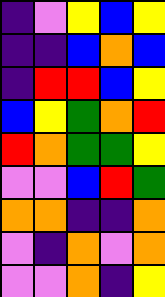[["indigo", "violet", "yellow", "blue", "yellow"], ["indigo", "indigo", "blue", "orange", "blue"], ["indigo", "red", "red", "blue", "yellow"], ["blue", "yellow", "green", "orange", "red"], ["red", "orange", "green", "green", "yellow"], ["violet", "violet", "blue", "red", "green"], ["orange", "orange", "indigo", "indigo", "orange"], ["violet", "indigo", "orange", "violet", "orange"], ["violet", "violet", "orange", "indigo", "yellow"]]